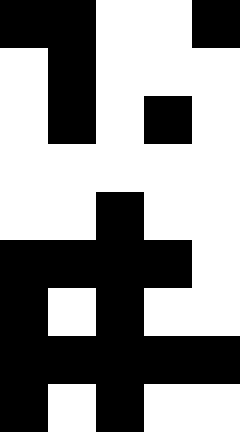[["black", "black", "white", "white", "black"], ["white", "black", "white", "white", "white"], ["white", "black", "white", "black", "white"], ["white", "white", "white", "white", "white"], ["white", "white", "black", "white", "white"], ["black", "black", "black", "black", "white"], ["black", "white", "black", "white", "white"], ["black", "black", "black", "black", "black"], ["black", "white", "black", "white", "white"]]